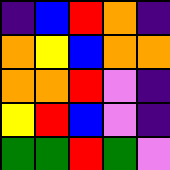[["indigo", "blue", "red", "orange", "indigo"], ["orange", "yellow", "blue", "orange", "orange"], ["orange", "orange", "red", "violet", "indigo"], ["yellow", "red", "blue", "violet", "indigo"], ["green", "green", "red", "green", "violet"]]